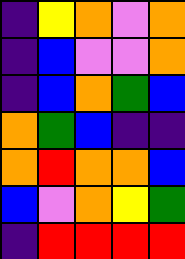[["indigo", "yellow", "orange", "violet", "orange"], ["indigo", "blue", "violet", "violet", "orange"], ["indigo", "blue", "orange", "green", "blue"], ["orange", "green", "blue", "indigo", "indigo"], ["orange", "red", "orange", "orange", "blue"], ["blue", "violet", "orange", "yellow", "green"], ["indigo", "red", "red", "red", "red"]]